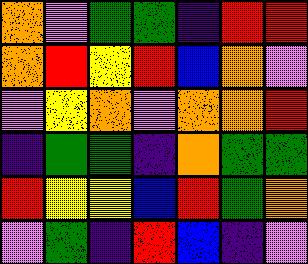[["orange", "violet", "green", "green", "indigo", "red", "red"], ["orange", "red", "yellow", "red", "blue", "orange", "violet"], ["violet", "yellow", "orange", "violet", "orange", "orange", "red"], ["indigo", "green", "green", "indigo", "orange", "green", "green"], ["red", "yellow", "yellow", "blue", "red", "green", "orange"], ["violet", "green", "indigo", "red", "blue", "indigo", "violet"]]